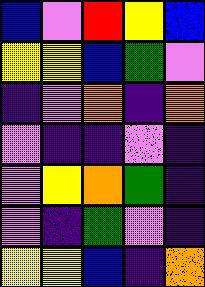[["blue", "violet", "red", "yellow", "blue"], ["yellow", "yellow", "blue", "green", "violet"], ["indigo", "violet", "orange", "indigo", "orange"], ["violet", "indigo", "indigo", "violet", "indigo"], ["violet", "yellow", "orange", "green", "indigo"], ["violet", "indigo", "green", "violet", "indigo"], ["yellow", "yellow", "blue", "indigo", "orange"]]